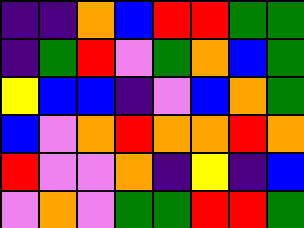[["indigo", "indigo", "orange", "blue", "red", "red", "green", "green"], ["indigo", "green", "red", "violet", "green", "orange", "blue", "green"], ["yellow", "blue", "blue", "indigo", "violet", "blue", "orange", "green"], ["blue", "violet", "orange", "red", "orange", "orange", "red", "orange"], ["red", "violet", "violet", "orange", "indigo", "yellow", "indigo", "blue"], ["violet", "orange", "violet", "green", "green", "red", "red", "green"]]